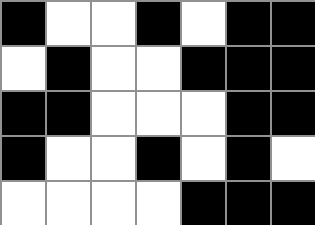[["black", "white", "white", "black", "white", "black", "black"], ["white", "black", "white", "white", "black", "black", "black"], ["black", "black", "white", "white", "white", "black", "black"], ["black", "white", "white", "black", "white", "black", "white"], ["white", "white", "white", "white", "black", "black", "black"]]